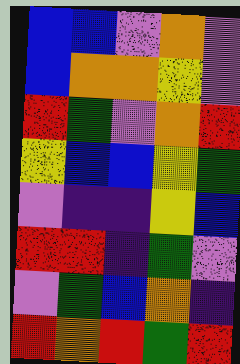[["blue", "blue", "violet", "orange", "violet"], ["blue", "orange", "orange", "yellow", "violet"], ["red", "green", "violet", "orange", "red"], ["yellow", "blue", "blue", "yellow", "green"], ["violet", "indigo", "indigo", "yellow", "blue"], ["red", "red", "indigo", "green", "violet"], ["violet", "green", "blue", "orange", "indigo"], ["red", "orange", "red", "green", "red"]]